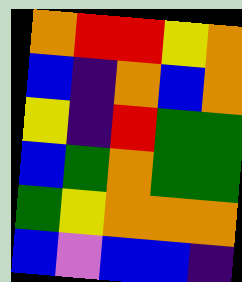[["orange", "red", "red", "yellow", "orange"], ["blue", "indigo", "orange", "blue", "orange"], ["yellow", "indigo", "red", "green", "green"], ["blue", "green", "orange", "green", "green"], ["green", "yellow", "orange", "orange", "orange"], ["blue", "violet", "blue", "blue", "indigo"]]